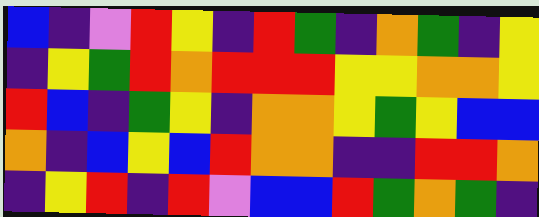[["blue", "indigo", "violet", "red", "yellow", "indigo", "red", "green", "indigo", "orange", "green", "indigo", "yellow"], ["indigo", "yellow", "green", "red", "orange", "red", "red", "red", "yellow", "yellow", "orange", "orange", "yellow"], ["red", "blue", "indigo", "green", "yellow", "indigo", "orange", "orange", "yellow", "green", "yellow", "blue", "blue"], ["orange", "indigo", "blue", "yellow", "blue", "red", "orange", "orange", "indigo", "indigo", "red", "red", "orange"], ["indigo", "yellow", "red", "indigo", "red", "violet", "blue", "blue", "red", "green", "orange", "green", "indigo"]]